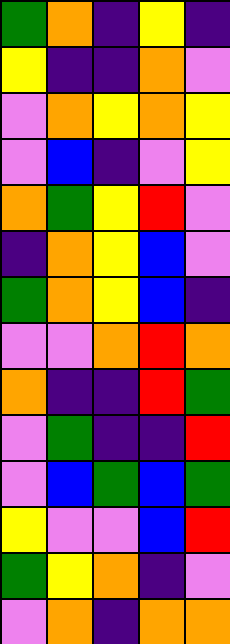[["green", "orange", "indigo", "yellow", "indigo"], ["yellow", "indigo", "indigo", "orange", "violet"], ["violet", "orange", "yellow", "orange", "yellow"], ["violet", "blue", "indigo", "violet", "yellow"], ["orange", "green", "yellow", "red", "violet"], ["indigo", "orange", "yellow", "blue", "violet"], ["green", "orange", "yellow", "blue", "indigo"], ["violet", "violet", "orange", "red", "orange"], ["orange", "indigo", "indigo", "red", "green"], ["violet", "green", "indigo", "indigo", "red"], ["violet", "blue", "green", "blue", "green"], ["yellow", "violet", "violet", "blue", "red"], ["green", "yellow", "orange", "indigo", "violet"], ["violet", "orange", "indigo", "orange", "orange"]]